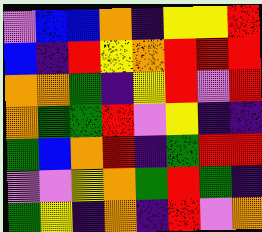[["violet", "blue", "blue", "orange", "indigo", "yellow", "yellow", "red"], ["blue", "indigo", "red", "yellow", "orange", "red", "red", "red"], ["orange", "orange", "green", "indigo", "yellow", "red", "violet", "red"], ["orange", "green", "green", "red", "violet", "yellow", "indigo", "indigo"], ["green", "blue", "orange", "red", "indigo", "green", "red", "red"], ["violet", "violet", "yellow", "orange", "green", "red", "green", "indigo"], ["green", "yellow", "indigo", "orange", "indigo", "red", "violet", "orange"]]